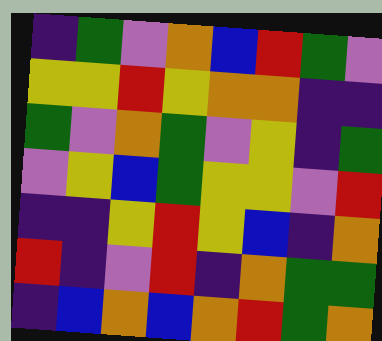[["indigo", "green", "violet", "orange", "blue", "red", "green", "violet"], ["yellow", "yellow", "red", "yellow", "orange", "orange", "indigo", "indigo"], ["green", "violet", "orange", "green", "violet", "yellow", "indigo", "green"], ["violet", "yellow", "blue", "green", "yellow", "yellow", "violet", "red"], ["indigo", "indigo", "yellow", "red", "yellow", "blue", "indigo", "orange"], ["red", "indigo", "violet", "red", "indigo", "orange", "green", "green"], ["indigo", "blue", "orange", "blue", "orange", "red", "green", "orange"]]